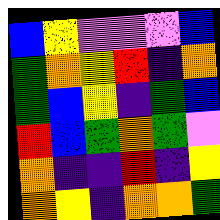[["blue", "yellow", "violet", "violet", "violet", "blue"], ["green", "orange", "yellow", "red", "indigo", "orange"], ["green", "blue", "yellow", "indigo", "green", "blue"], ["red", "blue", "green", "orange", "green", "violet"], ["orange", "indigo", "indigo", "red", "indigo", "yellow"], ["orange", "yellow", "indigo", "orange", "orange", "green"]]